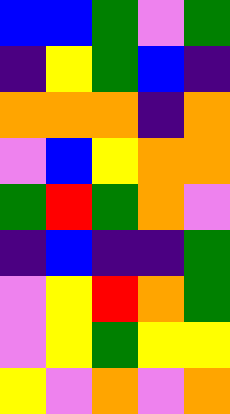[["blue", "blue", "green", "violet", "green"], ["indigo", "yellow", "green", "blue", "indigo"], ["orange", "orange", "orange", "indigo", "orange"], ["violet", "blue", "yellow", "orange", "orange"], ["green", "red", "green", "orange", "violet"], ["indigo", "blue", "indigo", "indigo", "green"], ["violet", "yellow", "red", "orange", "green"], ["violet", "yellow", "green", "yellow", "yellow"], ["yellow", "violet", "orange", "violet", "orange"]]